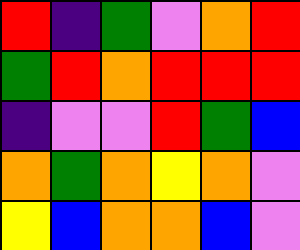[["red", "indigo", "green", "violet", "orange", "red"], ["green", "red", "orange", "red", "red", "red"], ["indigo", "violet", "violet", "red", "green", "blue"], ["orange", "green", "orange", "yellow", "orange", "violet"], ["yellow", "blue", "orange", "orange", "blue", "violet"]]